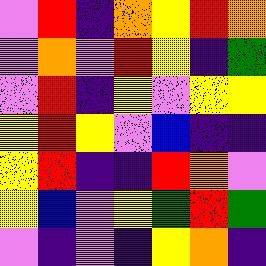[["violet", "red", "indigo", "orange", "yellow", "red", "orange"], ["violet", "orange", "violet", "red", "yellow", "indigo", "green"], ["violet", "red", "indigo", "yellow", "violet", "yellow", "yellow"], ["yellow", "red", "yellow", "violet", "blue", "indigo", "indigo"], ["yellow", "red", "indigo", "indigo", "red", "orange", "violet"], ["yellow", "blue", "violet", "yellow", "green", "red", "green"], ["violet", "indigo", "violet", "indigo", "yellow", "orange", "indigo"]]